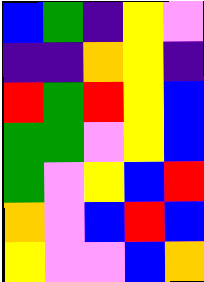[["blue", "green", "indigo", "yellow", "violet"], ["indigo", "indigo", "orange", "yellow", "indigo"], ["red", "green", "red", "yellow", "blue"], ["green", "green", "violet", "yellow", "blue"], ["green", "violet", "yellow", "blue", "red"], ["orange", "violet", "blue", "red", "blue"], ["yellow", "violet", "violet", "blue", "orange"]]